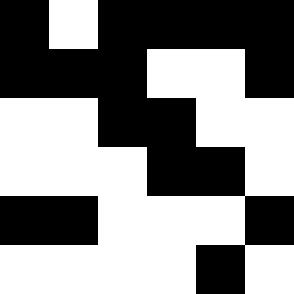[["black", "white", "black", "black", "black", "black"], ["black", "black", "black", "white", "white", "black"], ["white", "white", "black", "black", "white", "white"], ["white", "white", "white", "black", "black", "white"], ["black", "black", "white", "white", "white", "black"], ["white", "white", "white", "white", "black", "white"]]